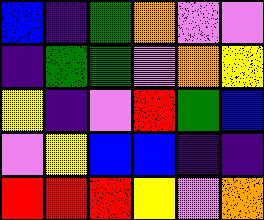[["blue", "indigo", "green", "orange", "violet", "violet"], ["indigo", "green", "green", "violet", "orange", "yellow"], ["yellow", "indigo", "violet", "red", "green", "blue"], ["violet", "yellow", "blue", "blue", "indigo", "indigo"], ["red", "red", "red", "yellow", "violet", "orange"]]